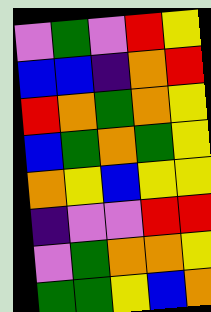[["violet", "green", "violet", "red", "yellow"], ["blue", "blue", "indigo", "orange", "red"], ["red", "orange", "green", "orange", "yellow"], ["blue", "green", "orange", "green", "yellow"], ["orange", "yellow", "blue", "yellow", "yellow"], ["indigo", "violet", "violet", "red", "red"], ["violet", "green", "orange", "orange", "yellow"], ["green", "green", "yellow", "blue", "orange"]]